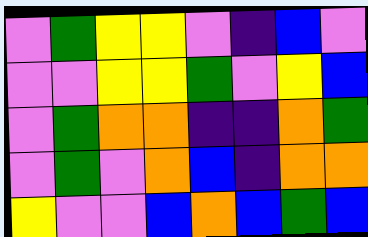[["violet", "green", "yellow", "yellow", "violet", "indigo", "blue", "violet"], ["violet", "violet", "yellow", "yellow", "green", "violet", "yellow", "blue"], ["violet", "green", "orange", "orange", "indigo", "indigo", "orange", "green"], ["violet", "green", "violet", "orange", "blue", "indigo", "orange", "orange"], ["yellow", "violet", "violet", "blue", "orange", "blue", "green", "blue"]]